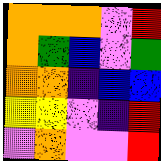[["orange", "orange", "orange", "violet", "red"], ["orange", "green", "blue", "violet", "green"], ["orange", "orange", "indigo", "blue", "blue"], ["yellow", "yellow", "violet", "indigo", "red"], ["violet", "orange", "violet", "violet", "red"]]